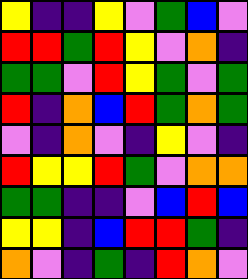[["yellow", "indigo", "indigo", "yellow", "violet", "green", "blue", "violet"], ["red", "red", "green", "red", "yellow", "violet", "orange", "indigo"], ["green", "green", "violet", "red", "yellow", "green", "violet", "green"], ["red", "indigo", "orange", "blue", "red", "green", "orange", "green"], ["violet", "indigo", "orange", "violet", "indigo", "yellow", "violet", "indigo"], ["red", "yellow", "yellow", "red", "green", "violet", "orange", "orange"], ["green", "green", "indigo", "indigo", "violet", "blue", "red", "blue"], ["yellow", "yellow", "indigo", "blue", "red", "red", "green", "indigo"], ["orange", "violet", "indigo", "green", "indigo", "red", "orange", "violet"]]